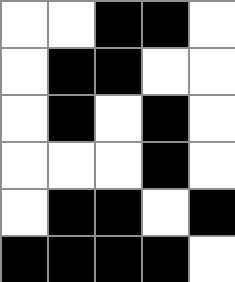[["white", "white", "black", "black", "white"], ["white", "black", "black", "white", "white"], ["white", "black", "white", "black", "white"], ["white", "white", "white", "black", "white"], ["white", "black", "black", "white", "black"], ["black", "black", "black", "black", "white"]]